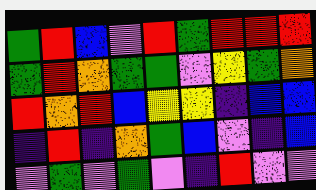[["green", "red", "blue", "violet", "red", "green", "red", "red", "red"], ["green", "red", "orange", "green", "green", "violet", "yellow", "green", "orange"], ["red", "orange", "red", "blue", "yellow", "yellow", "indigo", "blue", "blue"], ["indigo", "red", "indigo", "orange", "green", "blue", "violet", "indigo", "blue"], ["violet", "green", "violet", "green", "violet", "indigo", "red", "violet", "violet"]]